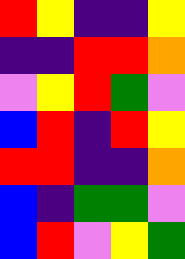[["red", "yellow", "indigo", "indigo", "yellow"], ["indigo", "indigo", "red", "red", "orange"], ["violet", "yellow", "red", "green", "violet"], ["blue", "red", "indigo", "red", "yellow"], ["red", "red", "indigo", "indigo", "orange"], ["blue", "indigo", "green", "green", "violet"], ["blue", "red", "violet", "yellow", "green"]]